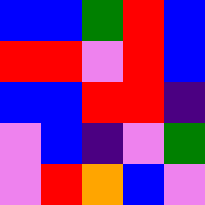[["blue", "blue", "green", "red", "blue"], ["red", "red", "violet", "red", "blue"], ["blue", "blue", "red", "red", "indigo"], ["violet", "blue", "indigo", "violet", "green"], ["violet", "red", "orange", "blue", "violet"]]